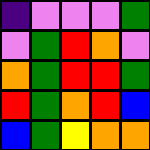[["indigo", "violet", "violet", "violet", "green"], ["violet", "green", "red", "orange", "violet"], ["orange", "green", "red", "red", "green"], ["red", "green", "orange", "red", "blue"], ["blue", "green", "yellow", "orange", "orange"]]